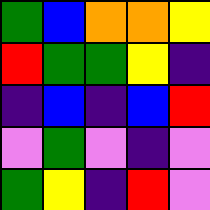[["green", "blue", "orange", "orange", "yellow"], ["red", "green", "green", "yellow", "indigo"], ["indigo", "blue", "indigo", "blue", "red"], ["violet", "green", "violet", "indigo", "violet"], ["green", "yellow", "indigo", "red", "violet"]]